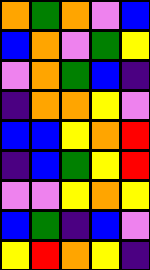[["orange", "green", "orange", "violet", "blue"], ["blue", "orange", "violet", "green", "yellow"], ["violet", "orange", "green", "blue", "indigo"], ["indigo", "orange", "orange", "yellow", "violet"], ["blue", "blue", "yellow", "orange", "red"], ["indigo", "blue", "green", "yellow", "red"], ["violet", "violet", "yellow", "orange", "yellow"], ["blue", "green", "indigo", "blue", "violet"], ["yellow", "red", "orange", "yellow", "indigo"]]